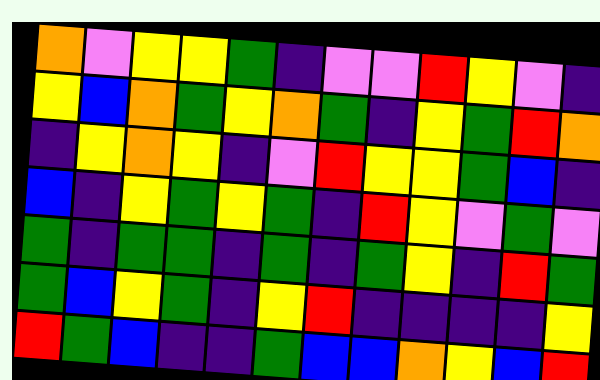[["orange", "violet", "yellow", "yellow", "green", "indigo", "violet", "violet", "red", "yellow", "violet", "indigo"], ["yellow", "blue", "orange", "green", "yellow", "orange", "green", "indigo", "yellow", "green", "red", "orange"], ["indigo", "yellow", "orange", "yellow", "indigo", "violet", "red", "yellow", "yellow", "green", "blue", "indigo"], ["blue", "indigo", "yellow", "green", "yellow", "green", "indigo", "red", "yellow", "violet", "green", "violet"], ["green", "indigo", "green", "green", "indigo", "green", "indigo", "green", "yellow", "indigo", "red", "green"], ["green", "blue", "yellow", "green", "indigo", "yellow", "red", "indigo", "indigo", "indigo", "indigo", "yellow"], ["red", "green", "blue", "indigo", "indigo", "green", "blue", "blue", "orange", "yellow", "blue", "red"]]